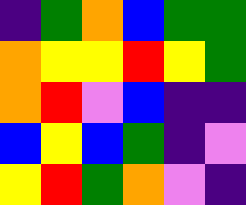[["indigo", "green", "orange", "blue", "green", "green"], ["orange", "yellow", "yellow", "red", "yellow", "green"], ["orange", "red", "violet", "blue", "indigo", "indigo"], ["blue", "yellow", "blue", "green", "indigo", "violet"], ["yellow", "red", "green", "orange", "violet", "indigo"]]